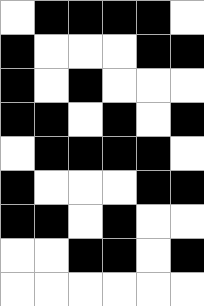[["white", "black", "black", "black", "black", "white"], ["black", "white", "white", "white", "black", "black"], ["black", "white", "black", "white", "white", "white"], ["black", "black", "white", "black", "white", "black"], ["white", "black", "black", "black", "black", "white"], ["black", "white", "white", "white", "black", "black"], ["black", "black", "white", "black", "white", "white"], ["white", "white", "black", "black", "white", "black"], ["white", "white", "white", "white", "white", "white"]]